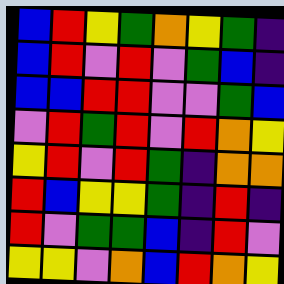[["blue", "red", "yellow", "green", "orange", "yellow", "green", "indigo"], ["blue", "red", "violet", "red", "violet", "green", "blue", "indigo"], ["blue", "blue", "red", "red", "violet", "violet", "green", "blue"], ["violet", "red", "green", "red", "violet", "red", "orange", "yellow"], ["yellow", "red", "violet", "red", "green", "indigo", "orange", "orange"], ["red", "blue", "yellow", "yellow", "green", "indigo", "red", "indigo"], ["red", "violet", "green", "green", "blue", "indigo", "red", "violet"], ["yellow", "yellow", "violet", "orange", "blue", "red", "orange", "yellow"]]